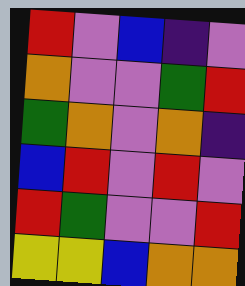[["red", "violet", "blue", "indigo", "violet"], ["orange", "violet", "violet", "green", "red"], ["green", "orange", "violet", "orange", "indigo"], ["blue", "red", "violet", "red", "violet"], ["red", "green", "violet", "violet", "red"], ["yellow", "yellow", "blue", "orange", "orange"]]